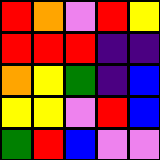[["red", "orange", "violet", "red", "yellow"], ["red", "red", "red", "indigo", "indigo"], ["orange", "yellow", "green", "indigo", "blue"], ["yellow", "yellow", "violet", "red", "blue"], ["green", "red", "blue", "violet", "violet"]]